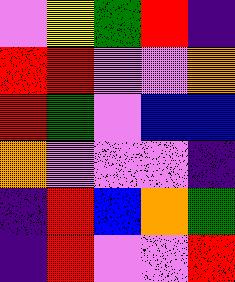[["violet", "yellow", "green", "red", "indigo"], ["red", "red", "violet", "violet", "orange"], ["red", "green", "violet", "blue", "blue"], ["orange", "violet", "violet", "violet", "indigo"], ["indigo", "red", "blue", "orange", "green"], ["indigo", "red", "violet", "violet", "red"]]